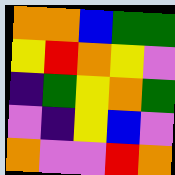[["orange", "orange", "blue", "green", "green"], ["yellow", "red", "orange", "yellow", "violet"], ["indigo", "green", "yellow", "orange", "green"], ["violet", "indigo", "yellow", "blue", "violet"], ["orange", "violet", "violet", "red", "orange"]]